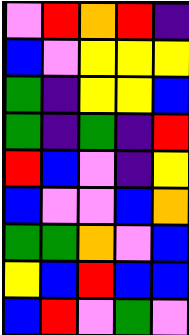[["violet", "red", "orange", "red", "indigo"], ["blue", "violet", "yellow", "yellow", "yellow"], ["green", "indigo", "yellow", "yellow", "blue"], ["green", "indigo", "green", "indigo", "red"], ["red", "blue", "violet", "indigo", "yellow"], ["blue", "violet", "violet", "blue", "orange"], ["green", "green", "orange", "violet", "blue"], ["yellow", "blue", "red", "blue", "blue"], ["blue", "red", "violet", "green", "violet"]]